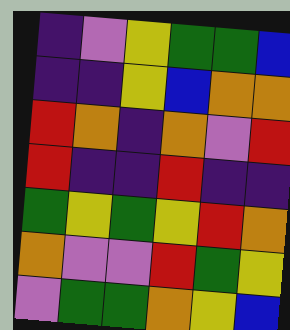[["indigo", "violet", "yellow", "green", "green", "blue"], ["indigo", "indigo", "yellow", "blue", "orange", "orange"], ["red", "orange", "indigo", "orange", "violet", "red"], ["red", "indigo", "indigo", "red", "indigo", "indigo"], ["green", "yellow", "green", "yellow", "red", "orange"], ["orange", "violet", "violet", "red", "green", "yellow"], ["violet", "green", "green", "orange", "yellow", "blue"]]